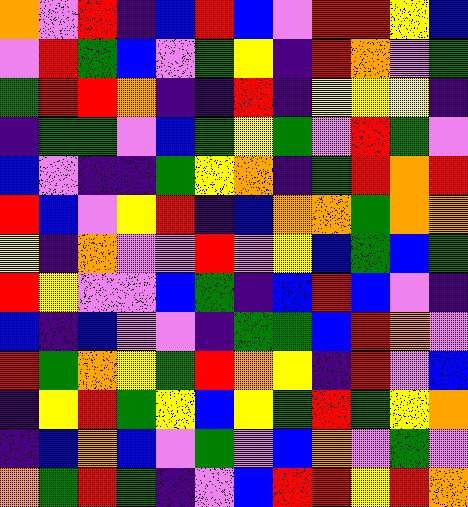[["orange", "violet", "red", "indigo", "blue", "red", "blue", "violet", "red", "red", "yellow", "blue"], ["violet", "red", "green", "blue", "violet", "green", "yellow", "indigo", "red", "orange", "violet", "green"], ["green", "red", "red", "orange", "indigo", "indigo", "red", "indigo", "yellow", "yellow", "yellow", "indigo"], ["indigo", "green", "green", "violet", "blue", "green", "yellow", "green", "violet", "red", "green", "violet"], ["blue", "violet", "indigo", "indigo", "green", "yellow", "orange", "indigo", "green", "red", "orange", "red"], ["red", "blue", "violet", "yellow", "red", "indigo", "blue", "orange", "orange", "green", "orange", "orange"], ["yellow", "indigo", "orange", "violet", "violet", "red", "violet", "yellow", "blue", "green", "blue", "green"], ["red", "yellow", "violet", "violet", "blue", "green", "indigo", "blue", "red", "blue", "violet", "indigo"], ["blue", "indigo", "blue", "violet", "violet", "indigo", "green", "green", "blue", "red", "orange", "violet"], ["red", "green", "orange", "yellow", "green", "red", "orange", "yellow", "indigo", "red", "violet", "blue"], ["indigo", "yellow", "red", "green", "yellow", "blue", "yellow", "green", "red", "green", "yellow", "orange"], ["indigo", "blue", "orange", "blue", "violet", "green", "violet", "blue", "orange", "violet", "green", "violet"], ["orange", "green", "red", "green", "indigo", "violet", "blue", "red", "red", "yellow", "red", "orange"]]